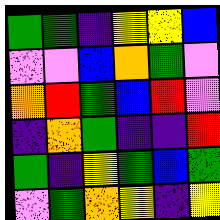[["green", "green", "indigo", "yellow", "yellow", "blue"], ["violet", "violet", "blue", "orange", "green", "violet"], ["orange", "red", "green", "blue", "red", "violet"], ["indigo", "orange", "green", "indigo", "indigo", "red"], ["green", "indigo", "yellow", "green", "blue", "green"], ["violet", "green", "orange", "yellow", "indigo", "yellow"]]